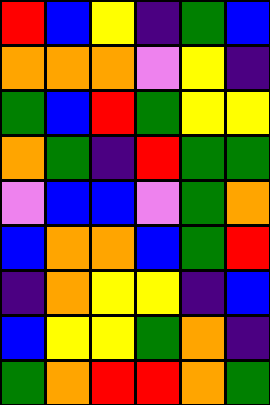[["red", "blue", "yellow", "indigo", "green", "blue"], ["orange", "orange", "orange", "violet", "yellow", "indigo"], ["green", "blue", "red", "green", "yellow", "yellow"], ["orange", "green", "indigo", "red", "green", "green"], ["violet", "blue", "blue", "violet", "green", "orange"], ["blue", "orange", "orange", "blue", "green", "red"], ["indigo", "orange", "yellow", "yellow", "indigo", "blue"], ["blue", "yellow", "yellow", "green", "orange", "indigo"], ["green", "orange", "red", "red", "orange", "green"]]